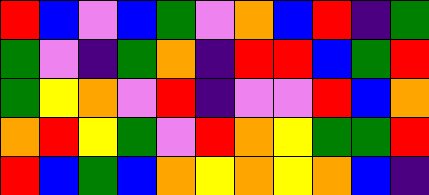[["red", "blue", "violet", "blue", "green", "violet", "orange", "blue", "red", "indigo", "green"], ["green", "violet", "indigo", "green", "orange", "indigo", "red", "red", "blue", "green", "red"], ["green", "yellow", "orange", "violet", "red", "indigo", "violet", "violet", "red", "blue", "orange"], ["orange", "red", "yellow", "green", "violet", "red", "orange", "yellow", "green", "green", "red"], ["red", "blue", "green", "blue", "orange", "yellow", "orange", "yellow", "orange", "blue", "indigo"]]